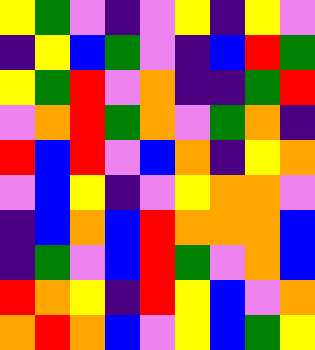[["yellow", "green", "violet", "indigo", "violet", "yellow", "indigo", "yellow", "violet"], ["indigo", "yellow", "blue", "green", "violet", "indigo", "blue", "red", "green"], ["yellow", "green", "red", "violet", "orange", "indigo", "indigo", "green", "red"], ["violet", "orange", "red", "green", "orange", "violet", "green", "orange", "indigo"], ["red", "blue", "red", "violet", "blue", "orange", "indigo", "yellow", "orange"], ["violet", "blue", "yellow", "indigo", "violet", "yellow", "orange", "orange", "violet"], ["indigo", "blue", "orange", "blue", "red", "orange", "orange", "orange", "blue"], ["indigo", "green", "violet", "blue", "red", "green", "violet", "orange", "blue"], ["red", "orange", "yellow", "indigo", "red", "yellow", "blue", "violet", "orange"], ["orange", "red", "orange", "blue", "violet", "yellow", "blue", "green", "yellow"]]